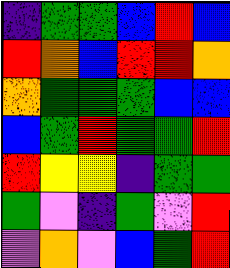[["indigo", "green", "green", "blue", "red", "blue"], ["red", "orange", "blue", "red", "red", "orange"], ["orange", "green", "green", "green", "blue", "blue"], ["blue", "green", "red", "green", "green", "red"], ["red", "yellow", "yellow", "indigo", "green", "green"], ["green", "violet", "indigo", "green", "violet", "red"], ["violet", "orange", "violet", "blue", "green", "red"]]